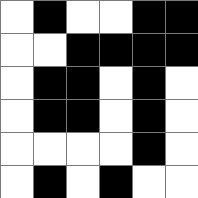[["white", "black", "white", "white", "black", "black"], ["white", "white", "black", "black", "black", "black"], ["white", "black", "black", "white", "black", "white"], ["white", "black", "black", "white", "black", "white"], ["white", "white", "white", "white", "black", "white"], ["white", "black", "white", "black", "white", "white"]]